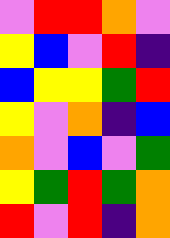[["violet", "red", "red", "orange", "violet"], ["yellow", "blue", "violet", "red", "indigo"], ["blue", "yellow", "yellow", "green", "red"], ["yellow", "violet", "orange", "indigo", "blue"], ["orange", "violet", "blue", "violet", "green"], ["yellow", "green", "red", "green", "orange"], ["red", "violet", "red", "indigo", "orange"]]